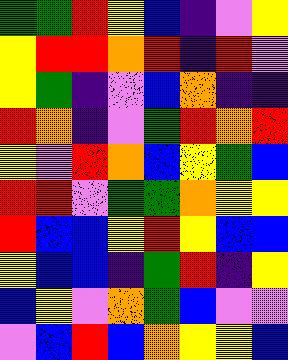[["green", "green", "red", "yellow", "blue", "indigo", "violet", "yellow"], ["yellow", "red", "red", "orange", "red", "indigo", "red", "violet"], ["yellow", "green", "indigo", "violet", "blue", "orange", "indigo", "indigo"], ["red", "orange", "indigo", "violet", "green", "red", "orange", "red"], ["yellow", "violet", "red", "orange", "blue", "yellow", "green", "blue"], ["red", "red", "violet", "green", "green", "orange", "yellow", "yellow"], ["red", "blue", "blue", "yellow", "red", "yellow", "blue", "blue"], ["yellow", "blue", "blue", "indigo", "green", "red", "indigo", "yellow"], ["blue", "yellow", "violet", "orange", "green", "blue", "violet", "violet"], ["violet", "blue", "red", "blue", "orange", "yellow", "yellow", "blue"]]